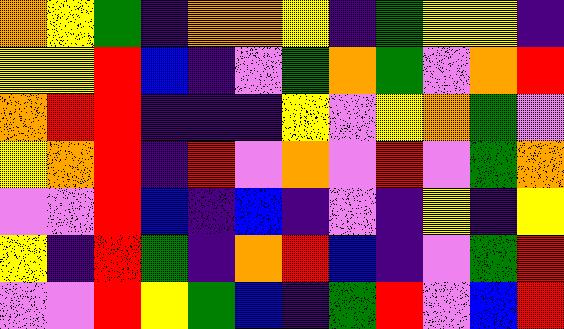[["orange", "yellow", "green", "indigo", "orange", "orange", "yellow", "indigo", "green", "yellow", "yellow", "indigo"], ["yellow", "yellow", "red", "blue", "indigo", "violet", "green", "orange", "green", "violet", "orange", "red"], ["orange", "red", "red", "indigo", "indigo", "indigo", "yellow", "violet", "yellow", "orange", "green", "violet"], ["yellow", "orange", "red", "indigo", "red", "violet", "orange", "violet", "red", "violet", "green", "orange"], ["violet", "violet", "red", "blue", "indigo", "blue", "indigo", "violet", "indigo", "yellow", "indigo", "yellow"], ["yellow", "indigo", "red", "green", "indigo", "orange", "red", "blue", "indigo", "violet", "green", "red"], ["violet", "violet", "red", "yellow", "green", "blue", "indigo", "green", "red", "violet", "blue", "red"]]